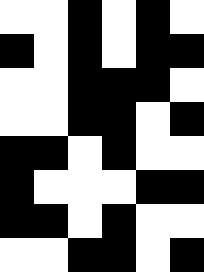[["white", "white", "black", "white", "black", "white"], ["black", "white", "black", "white", "black", "black"], ["white", "white", "black", "black", "black", "white"], ["white", "white", "black", "black", "white", "black"], ["black", "black", "white", "black", "white", "white"], ["black", "white", "white", "white", "black", "black"], ["black", "black", "white", "black", "white", "white"], ["white", "white", "black", "black", "white", "black"]]